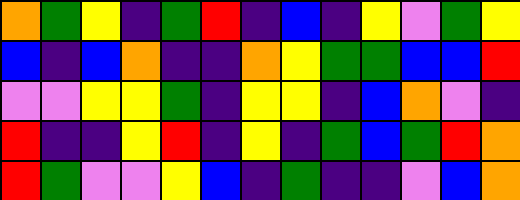[["orange", "green", "yellow", "indigo", "green", "red", "indigo", "blue", "indigo", "yellow", "violet", "green", "yellow"], ["blue", "indigo", "blue", "orange", "indigo", "indigo", "orange", "yellow", "green", "green", "blue", "blue", "red"], ["violet", "violet", "yellow", "yellow", "green", "indigo", "yellow", "yellow", "indigo", "blue", "orange", "violet", "indigo"], ["red", "indigo", "indigo", "yellow", "red", "indigo", "yellow", "indigo", "green", "blue", "green", "red", "orange"], ["red", "green", "violet", "violet", "yellow", "blue", "indigo", "green", "indigo", "indigo", "violet", "blue", "orange"]]